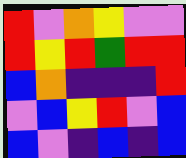[["red", "violet", "orange", "yellow", "violet", "violet"], ["red", "yellow", "red", "green", "red", "red"], ["blue", "orange", "indigo", "indigo", "indigo", "red"], ["violet", "blue", "yellow", "red", "violet", "blue"], ["blue", "violet", "indigo", "blue", "indigo", "blue"]]